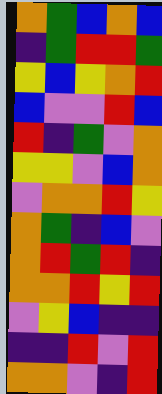[["orange", "green", "blue", "orange", "blue"], ["indigo", "green", "red", "red", "green"], ["yellow", "blue", "yellow", "orange", "red"], ["blue", "violet", "violet", "red", "blue"], ["red", "indigo", "green", "violet", "orange"], ["yellow", "yellow", "violet", "blue", "orange"], ["violet", "orange", "orange", "red", "yellow"], ["orange", "green", "indigo", "blue", "violet"], ["orange", "red", "green", "red", "indigo"], ["orange", "orange", "red", "yellow", "red"], ["violet", "yellow", "blue", "indigo", "indigo"], ["indigo", "indigo", "red", "violet", "red"], ["orange", "orange", "violet", "indigo", "red"]]